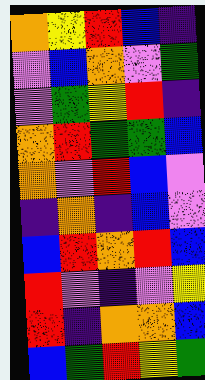[["orange", "yellow", "red", "blue", "indigo"], ["violet", "blue", "orange", "violet", "green"], ["violet", "green", "yellow", "red", "indigo"], ["orange", "red", "green", "green", "blue"], ["orange", "violet", "red", "blue", "violet"], ["indigo", "orange", "indigo", "blue", "violet"], ["blue", "red", "orange", "red", "blue"], ["red", "violet", "indigo", "violet", "yellow"], ["red", "indigo", "orange", "orange", "blue"], ["blue", "green", "red", "yellow", "green"]]